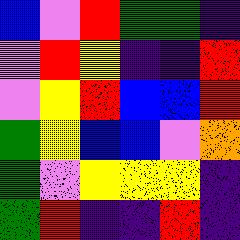[["blue", "violet", "red", "green", "green", "indigo"], ["violet", "red", "yellow", "indigo", "indigo", "red"], ["violet", "yellow", "red", "blue", "blue", "red"], ["green", "yellow", "blue", "blue", "violet", "orange"], ["green", "violet", "yellow", "yellow", "yellow", "indigo"], ["green", "red", "indigo", "indigo", "red", "indigo"]]